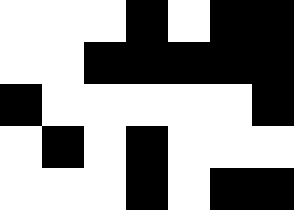[["white", "white", "white", "black", "white", "black", "black"], ["white", "white", "black", "black", "black", "black", "black"], ["black", "white", "white", "white", "white", "white", "black"], ["white", "black", "white", "black", "white", "white", "white"], ["white", "white", "white", "black", "white", "black", "black"]]